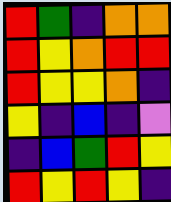[["red", "green", "indigo", "orange", "orange"], ["red", "yellow", "orange", "red", "red"], ["red", "yellow", "yellow", "orange", "indigo"], ["yellow", "indigo", "blue", "indigo", "violet"], ["indigo", "blue", "green", "red", "yellow"], ["red", "yellow", "red", "yellow", "indigo"]]